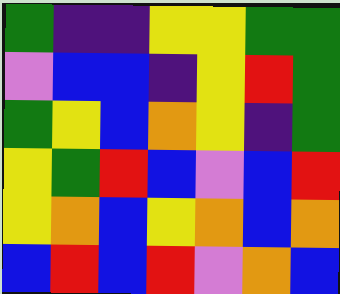[["green", "indigo", "indigo", "yellow", "yellow", "green", "green"], ["violet", "blue", "blue", "indigo", "yellow", "red", "green"], ["green", "yellow", "blue", "orange", "yellow", "indigo", "green"], ["yellow", "green", "red", "blue", "violet", "blue", "red"], ["yellow", "orange", "blue", "yellow", "orange", "blue", "orange"], ["blue", "red", "blue", "red", "violet", "orange", "blue"]]